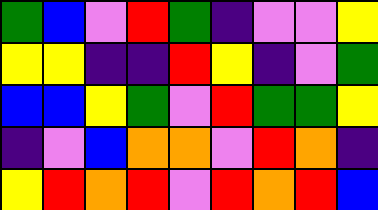[["green", "blue", "violet", "red", "green", "indigo", "violet", "violet", "yellow"], ["yellow", "yellow", "indigo", "indigo", "red", "yellow", "indigo", "violet", "green"], ["blue", "blue", "yellow", "green", "violet", "red", "green", "green", "yellow"], ["indigo", "violet", "blue", "orange", "orange", "violet", "red", "orange", "indigo"], ["yellow", "red", "orange", "red", "violet", "red", "orange", "red", "blue"]]